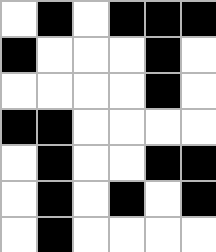[["white", "black", "white", "black", "black", "black"], ["black", "white", "white", "white", "black", "white"], ["white", "white", "white", "white", "black", "white"], ["black", "black", "white", "white", "white", "white"], ["white", "black", "white", "white", "black", "black"], ["white", "black", "white", "black", "white", "black"], ["white", "black", "white", "white", "white", "white"]]